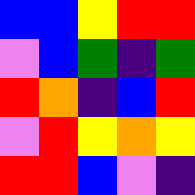[["blue", "blue", "yellow", "red", "red"], ["violet", "blue", "green", "indigo", "green"], ["red", "orange", "indigo", "blue", "red"], ["violet", "red", "yellow", "orange", "yellow"], ["red", "red", "blue", "violet", "indigo"]]